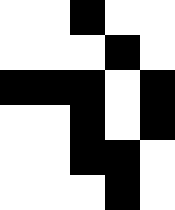[["white", "white", "black", "white", "white"], ["white", "white", "white", "black", "white"], ["black", "black", "black", "white", "black"], ["white", "white", "black", "white", "black"], ["white", "white", "black", "black", "white"], ["white", "white", "white", "black", "white"]]